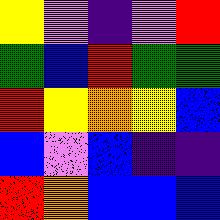[["yellow", "violet", "indigo", "violet", "red"], ["green", "blue", "red", "green", "green"], ["red", "yellow", "orange", "yellow", "blue"], ["blue", "violet", "blue", "indigo", "indigo"], ["red", "orange", "blue", "blue", "blue"]]